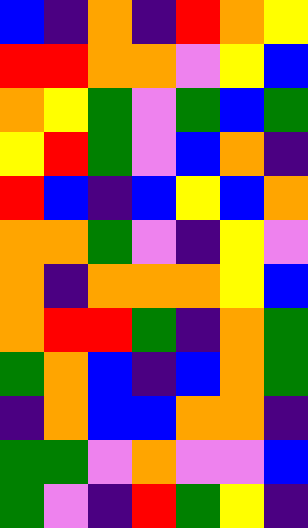[["blue", "indigo", "orange", "indigo", "red", "orange", "yellow"], ["red", "red", "orange", "orange", "violet", "yellow", "blue"], ["orange", "yellow", "green", "violet", "green", "blue", "green"], ["yellow", "red", "green", "violet", "blue", "orange", "indigo"], ["red", "blue", "indigo", "blue", "yellow", "blue", "orange"], ["orange", "orange", "green", "violet", "indigo", "yellow", "violet"], ["orange", "indigo", "orange", "orange", "orange", "yellow", "blue"], ["orange", "red", "red", "green", "indigo", "orange", "green"], ["green", "orange", "blue", "indigo", "blue", "orange", "green"], ["indigo", "orange", "blue", "blue", "orange", "orange", "indigo"], ["green", "green", "violet", "orange", "violet", "violet", "blue"], ["green", "violet", "indigo", "red", "green", "yellow", "indigo"]]